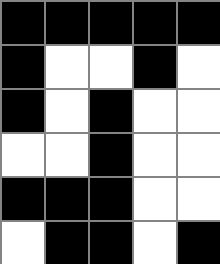[["black", "black", "black", "black", "black"], ["black", "white", "white", "black", "white"], ["black", "white", "black", "white", "white"], ["white", "white", "black", "white", "white"], ["black", "black", "black", "white", "white"], ["white", "black", "black", "white", "black"]]